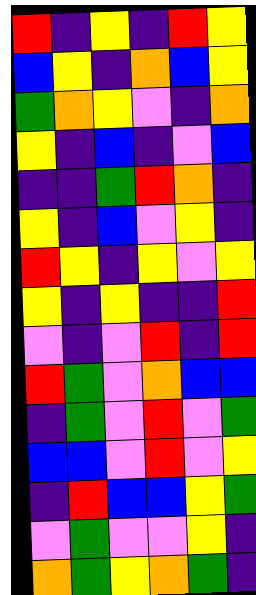[["red", "indigo", "yellow", "indigo", "red", "yellow"], ["blue", "yellow", "indigo", "orange", "blue", "yellow"], ["green", "orange", "yellow", "violet", "indigo", "orange"], ["yellow", "indigo", "blue", "indigo", "violet", "blue"], ["indigo", "indigo", "green", "red", "orange", "indigo"], ["yellow", "indigo", "blue", "violet", "yellow", "indigo"], ["red", "yellow", "indigo", "yellow", "violet", "yellow"], ["yellow", "indigo", "yellow", "indigo", "indigo", "red"], ["violet", "indigo", "violet", "red", "indigo", "red"], ["red", "green", "violet", "orange", "blue", "blue"], ["indigo", "green", "violet", "red", "violet", "green"], ["blue", "blue", "violet", "red", "violet", "yellow"], ["indigo", "red", "blue", "blue", "yellow", "green"], ["violet", "green", "violet", "violet", "yellow", "indigo"], ["orange", "green", "yellow", "orange", "green", "indigo"]]